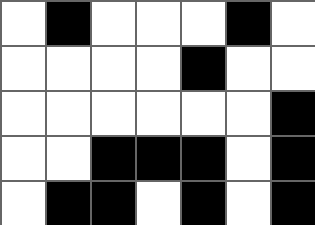[["white", "black", "white", "white", "white", "black", "white"], ["white", "white", "white", "white", "black", "white", "white"], ["white", "white", "white", "white", "white", "white", "black"], ["white", "white", "black", "black", "black", "white", "black"], ["white", "black", "black", "white", "black", "white", "black"]]